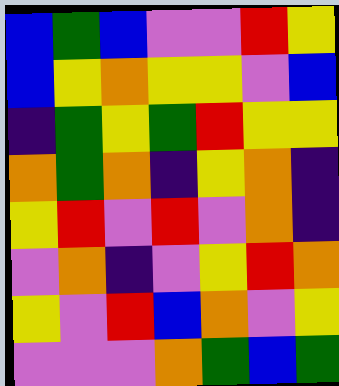[["blue", "green", "blue", "violet", "violet", "red", "yellow"], ["blue", "yellow", "orange", "yellow", "yellow", "violet", "blue"], ["indigo", "green", "yellow", "green", "red", "yellow", "yellow"], ["orange", "green", "orange", "indigo", "yellow", "orange", "indigo"], ["yellow", "red", "violet", "red", "violet", "orange", "indigo"], ["violet", "orange", "indigo", "violet", "yellow", "red", "orange"], ["yellow", "violet", "red", "blue", "orange", "violet", "yellow"], ["violet", "violet", "violet", "orange", "green", "blue", "green"]]